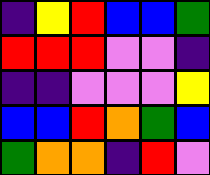[["indigo", "yellow", "red", "blue", "blue", "green"], ["red", "red", "red", "violet", "violet", "indigo"], ["indigo", "indigo", "violet", "violet", "violet", "yellow"], ["blue", "blue", "red", "orange", "green", "blue"], ["green", "orange", "orange", "indigo", "red", "violet"]]